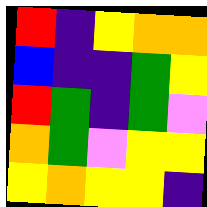[["red", "indigo", "yellow", "orange", "orange"], ["blue", "indigo", "indigo", "green", "yellow"], ["red", "green", "indigo", "green", "violet"], ["orange", "green", "violet", "yellow", "yellow"], ["yellow", "orange", "yellow", "yellow", "indigo"]]